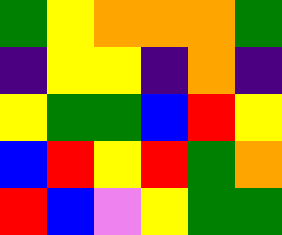[["green", "yellow", "orange", "orange", "orange", "green"], ["indigo", "yellow", "yellow", "indigo", "orange", "indigo"], ["yellow", "green", "green", "blue", "red", "yellow"], ["blue", "red", "yellow", "red", "green", "orange"], ["red", "blue", "violet", "yellow", "green", "green"]]